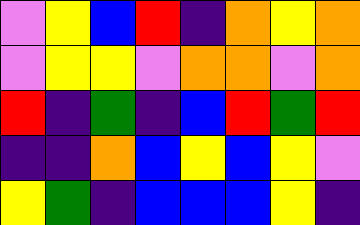[["violet", "yellow", "blue", "red", "indigo", "orange", "yellow", "orange"], ["violet", "yellow", "yellow", "violet", "orange", "orange", "violet", "orange"], ["red", "indigo", "green", "indigo", "blue", "red", "green", "red"], ["indigo", "indigo", "orange", "blue", "yellow", "blue", "yellow", "violet"], ["yellow", "green", "indigo", "blue", "blue", "blue", "yellow", "indigo"]]